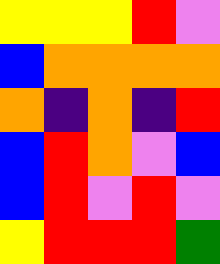[["yellow", "yellow", "yellow", "red", "violet"], ["blue", "orange", "orange", "orange", "orange"], ["orange", "indigo", "orange", "indigo", "red"], ["blue", "red", "orange", "violet", "blue"], ["blue", "red", "violet", "red", "violet"], ["yellow", "red", "red", "red", "green"]]